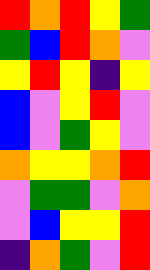[["red", "orange", "red", "yellow", "green"], ["green", "blue", "red", "orange", "violet"], ["yellow", "red", "yellow", "indigo", "yellow"], ["blue", "violet", "yellow", "red", "violet"], ["blue", "violet", "green", "yellow", "violet"], ["orange", "yellow", "yellow", "orange", "red"], ["violet", "green", "green", "violet", "orange"], ["violet", "blue", "yellow", "yellow", "red"], ["indigo", "orange", "green", "violet", "red"]]